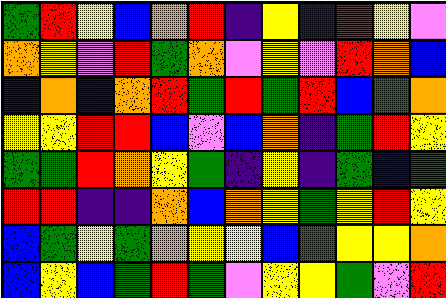[["green", "red", "yellow", "blue", "orange", "red", "indigo", "yellow", "indigo", "red", "yellow", "violet"], ["orange", "yellow", "violet", "red", "green", "orange", "violet", "yellow", "violet", "red", "orange", "blue"], ["indigo", "orange", "blue", "orange", "red", "green", "red", "green", "red", "blue", "green", "orange"], ["yellow", "yellow", "red", "red", "blue", "violet", "blue", "orange", "indigo", "green", "red", "yellow"], ["green", "green", "red", "orange", "yellow", "green", "indigo", "yellow", "indigo", "green", "blue", "green"], ["red", "red", "indigo", "indigo", "orange", "blue", "orange", "yellow", "green", "yellow", "red", "yellow"], ["blue", "green", "yellow", "green", "orange", "yellow", "yellow", "blue", "green", "yellow", "yellow", "orange"], ["blue", "yellow", "blue", "green", "red", "green", "violet", "yellow", "yellow", "green", "violet", "red"]]